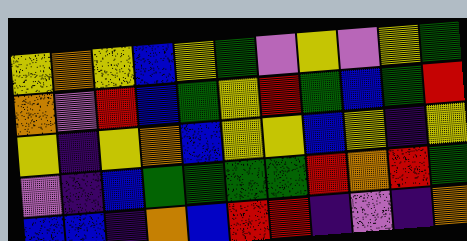[["yellow", "orange", "yellow", "blue", "yellow", "green", "violet", "yellow", "violet", "yellow", "green"], ["orange", "violet", "red", "blue", "green", "yellow", "red", "green", "blue", "green", "red"], ["yellow", "indigo", "yellow", "orange", "blue", "yellow", "yellow", "blue", "yellow", "indigo", "yellow"], ["violet", "indigo", "blue", "green", "green", "green", "green", "red", "orange", "red", "green"], ["blue", "blue", "indigo", "orange", "blue", "red", "red", "indigo", "violet", "indigo", "orange"]]